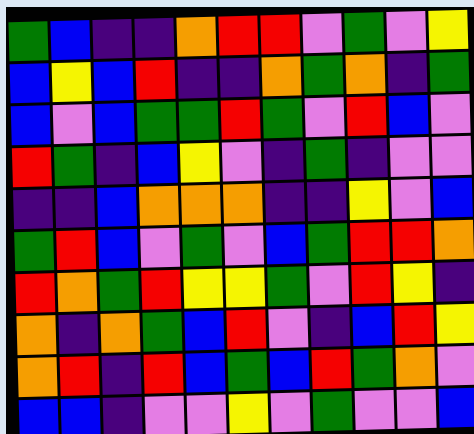[["green", "blue", "indigo", "indigo", "orange", "red", "red", "violet", "green", "violet", "yellow"], ["blue", "yellow", "blue", "red", "indigo", "indigo", "orange", "green", "orange", "indigo", "green"], ["blue", "violet", "blue", "green", "green", "red", "green", "violet", "red", "blue", "violet"], ["red", "green", "indigo", "blue", "yellow", "violet", "indigo", "green", "indigo", "violet", "violet"], ["indigo", "indigo", "blue", "orange", "orange", "orange", "indigo", "indigo", "yellow", "violet", "blue"], ["green", "red", "blue", "violet", "green", "violet", "blue", "green", "red", "red", "orange"], ["red", "orange", "green", "red", "yellow", "yellow", "green", "violet", "red", "yellow", "indigo"], ["orange", "indigo", "orange", "green", "blue", "red", "violet", "indigo", "blue", "red", "yellow"], ["orange", "red", "indigo", "red", "blue", "green", "blue", "red", "green", "orange", "violet"], ["blue", "blue", "indigo", "violet", "violet", "yellow", "violet", "green", "violet", "violet", "blue"]]